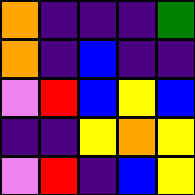[["orange", "indigo", "indigo", "indigo", "green"], ["orange", "indigo", "blue", "indigo", "indigo"], ["violet", "red", "blue", "yellow", "blue"], ["indigo", "indigo", "yellow", "orange", "yellow"], ["violet", "red", "indigo", "blue", "yellow"]]